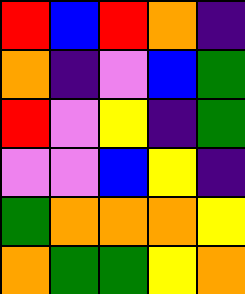[["red", "blue", "red", "orange", "indigo"], ["orange", "indigo", "violet", "blue", "green"], ["red", "violet", "yellow", "indigo", "green"], ["violet", "violet", "blue", "yellow", "indigo"], ["green", "orange", "orange", "orange", "yellow"], ["orange", "green", "green", "yellow", "orange"]]